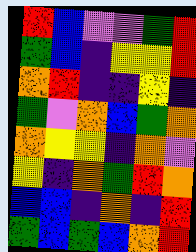[["red", "blue", "violet", "violet", "green", "red"], ["green", "blue", "indigo", "yellow", "yellow", "red"], ["orange", "red", "indigo", "indigo", "yellow", "indigo"], ["green", "violet", "orange", "blue", "green", "orange"], ["orange", "yellow", "yellow", "indigo", "orange", "violet"], ["yellow", "indigo", "orange", "green", "red", "orange"], ["blue", "blue", "indigo", "orange", "indigo", "red"], ["green", "blue", "green", "blue", "orange", "red"]]